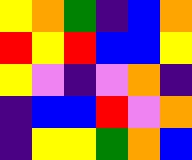[["yellow", "orange", "green", "indigo", "blue", "orange"], ["red", "yellow", "red", "blue", "blue", "yellow"], ["yellow", "violet", "indigo", "violet", "orange", "indigo"], ["indigo", "blue", "blue", "red", "violet", "orange"], ["indigo", "yellow", "yellow", "green", "orange", "blue"]]